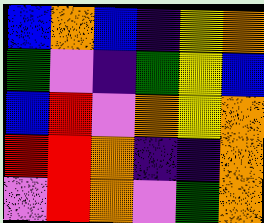[["blue", "orange", "blue", "indigo", "yellow", "orange"], ["green", "violet", "indigo", "green", "yellow", "blue"], ["blue", "red", "violet", "orange", "yellow", "orange"], ["red", "red", "orange", "indigo", "indigo", "orange"], ["violet", "red", "orange", "violet", "green", "orange"]]